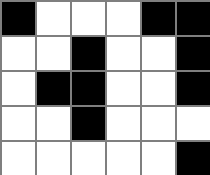[["black", "white", "white", "white", "black", "black"], ["white", "white", "black", "white", "white", "black"], ["white", "black", "black", "white", "white", "black"], ["white", "white", "black", "white", "white", "white"], ["white", "white", "white", "white", "white", "black"]]